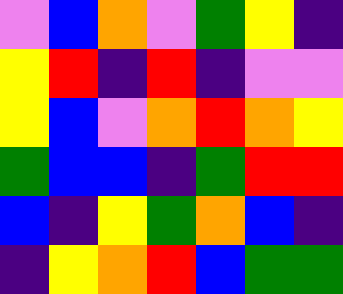[["violet", "blue", "orange", "violet", "green", "yellow", "indigo"], ["yellow", "red", "indigo", "red", "indigo", "violet", "violet"], ["yellow", "blue", "violet", "orange", "red", "orange", "yellow"], ["green", "blue", "blue", "indigo", "green", "red", "red"], ["blue", "indigo", "yellow", "green", "orange", "blue", "indigo"], ["indigo", "yellow", "orange", "red", "blue", "green", "green"]]